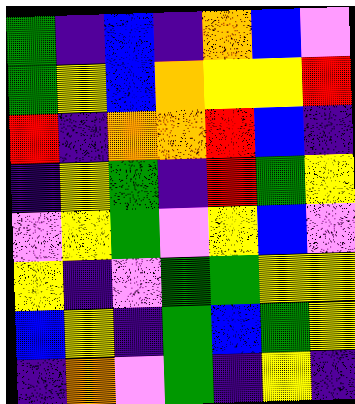[["green", "indigo", "blue", "indigo", "orange", "blue", "violet"], ["green", "yellow", "blue", "orange", "yellow", "yellow", "red"], ["red", "indigo", "orange", "orange", "red", "blue", "indigo"], ["indigo", "yellow", "green", "indigo", "red", "green", "yellow"], ["violet", "yellow", "green", "violet", "yellow", "blue", "violet"], ["yellow", "indigo", "violet", "green", "green", "yellow", "yellow"], ["blue", "yellow", "indigo", "green", "blue", "green", "yellow"], ["indigo", "orange", "violet", "green", "indigo", "yellow", "indigo"]]